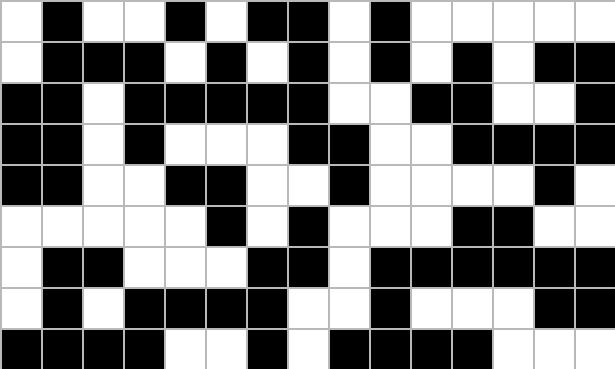[["white", "black", "white", "white", "black", "white", "black", "black", "white", "black", "white", "white", "white", "white", "white"], ["white", "black", "black", "black", "white", "black", "white", "black", "white", "black", "white", "black", "white", "black", "black"], ["black", "black", "white", "black", "black", "black", "black", "black", "white", "white", "black", "black", "white", "white", "black"], ["black", "black", "white", "black", "white", "white", "white", "black", "black", "white", "white", "black", "black", "black", "black"], ["black", "black", "white", "white", "black", "black", "white", "white", "black", "white", "white", "white", "white", "black", "white"], ["white", "white", "white", "white", "white", "black", "white", "black", "white", "white", "white", "black", "black", "white", "white"], ["white", "black", "black", "white", "white", "white", "black", "black", "white", "black", "black", "black", "black", "black", "black"], ["white", "black", "white", "black", "black", "black", "black", "white", "white", "black", "white", "white", "white", "black", "black"], ["black", "black", "black", "black", "white", "white", "black", "white", "black", "black", "black", "black", "white", "white", "white"]]